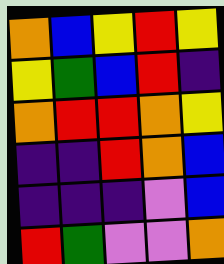[["orange", "blue", "yellow", "red", "yellow"], ["yellow", "green", "blue", "red", "indigo"], ["orange", "red", "red", "orange", "yellow"], ["indigo", "indigo", "red", "orange", "blue"], ["indigo", "indigo", "indigo", "violet", "blue"], ["red", "green", "violet", "violet", "orange"]]